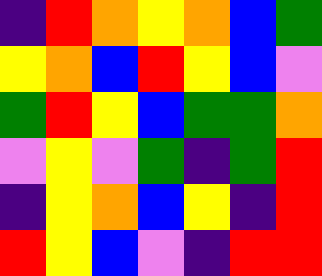[["indigo", "red", "orange", "yellow", "orange", "blue", "green"], ["yellow", "orange", "blue", "red", "yellow", "blue", "violet"], ["green", "red", "yellow", "blue", "green", "green", "orange"], ["violet", "yellow", "violet", "green", "indigo", "green", "red"], ["indigo", "yellow", "orange", "blue", "yellow", "indigo", "red"], ["red", "yellow", "blue", "violet", "indigo", "red", "red"]]